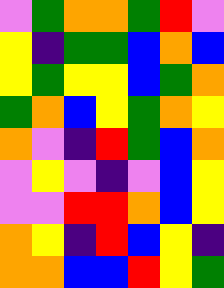[["violet", "green", "orange", "orange", "green", "red", "violet"], ["yellow", "indigo", "green", "green", "blue", "orange", "blue"], ["yellow", "green", "yellow", "yellow", "blue", "green", "orange"], ["green", "orange", "blue", "yellow", "green", "orange", "yellow"], ["orange", "violet", "indigo", "red", "green", "blue", "orange"], ["violet", "yellow", "violet", "indigo", "violet", "blue", "yellow"], ["violet", "violet", "red", "red", "orange", "blue", "yellow"], ["orange", "yellow", "indigo", "red", "blue", "yellow", "indigo"], ["orange", "orange", "blue", "blue", "red", "yellow", "green"]]